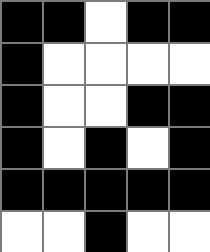[["black", "black", "white", "black", "black"], ["black", "white", "white", "white", "white"], ["black", "white", "white", "black", "black"], ["black", "white", "black", "white", "black"], ["black", "black", "black", "black", "black"], ["white", "white", "black", "white", "white"]]